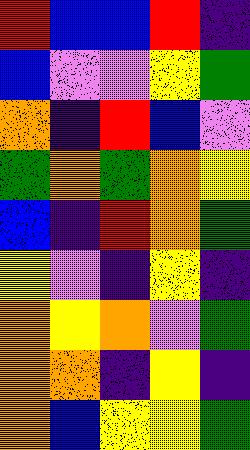[["red", "blue", "blue", "red", "indigo"], ["blue", "violet", "violet", "yellow", "green"], ["orange", "indigo", "red", "blue", "violet"], ["green", "orange", "green", "orange", "yellow"], ["blue", "indigo", "red", "orange", "green"], ["yellow", "violet", "indigo", "yellow", "indigo"], ["orange", "yellow", "orange", "violet", "green"], ["orange", "orange", "indigo", "yellow", "indigo"], ["orange", "blue", "yellow", "yellow", "green"]]